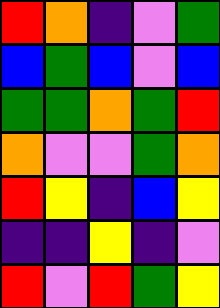[["red", "orange", "indigo", "violet", "green"], ["blue", "green", "blue", "violet", "blue"], ["green", "green", "orange", "green", "red"], ["orange", "violet", "violet", "green", "orange"], ["red", "yellow", "indigo", "blue", "yellow"], ["indigo", "indigo", "yellow", "indigo", "violet"], ["red", "violet", "red", "green", "yellow"]]